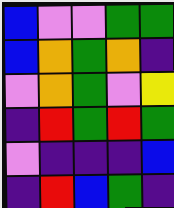[["blue", "violet", "violet", "green", "green"], ["blue", "orange", "green", "orange", "indigo"], ["violet", "orange", "green", "violet", "yellow"], ["indigo", "red", "green", "red", "green"], ["violet", "indigo", "indigo", "indigo", "blue"], ["indigo", "red", "blue", "green", "indigo"]]